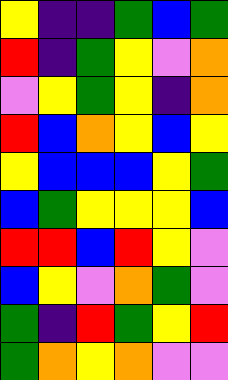[["yellow", "indigo", "indigo", "green", "blue", "green"], ["red", "indigo", "green", "yellow", "violet", "orange"], ["violet", "yellow", "green", "yellow", "indigo", "orange"], ["red", "blue", "orange", "yellow", "blue", "yellow"], ["yellow", "blue", "blue", "blue", "yellow", "green"], ["blue", "green", "yellow", "yellow", "yellow", "blue"], ["red", "red", "blue", "red", "yellow", "violet"], ["blue", "yellow", "violet", "orange", "green", "violet"], ["green", "indigo", "red", "green", "yellow", "red"], ["green", "orange", "yellow", "orange", "violet", "violet"]]